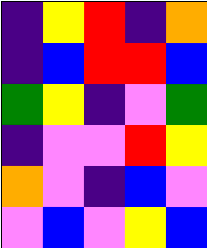[["indigo", "yellow", "red", "indigo", "orange"], ["indigo", "blue", "red", "red", "blue"], ["green", "yellow", "indigo", "violet", "green"], ["indigo", "violet", "violet", "red", "yellow"], ["orange", "violet", "indigo", "blue", "violet"], ["violet", "blue", "violet", "yellow", "blue"]]